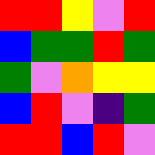[["red", "red", "yellow", "violet", "red"], ["blue", "green", "green", "red", "green"], ["green", "violet", "orange", "yellow", "yellow"], ["blue", "red", "violet", "indigo", "green"], ["red", "red", "blue", "red", "violet"]]